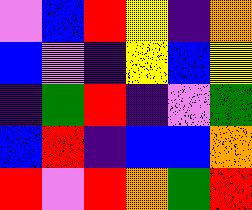[["violet", "blue", "red", "yellow", "indigo", "orange"], ["blue", "violet", "indigo", "yellow", "blue", "yellow"], ["indigo", "green", "red", "indigo", "violet", "green"], ["blue", "red", "indigo", "blue", "blue", "orange"], ["red", "violet", "red", "orange", "green", "red"]]